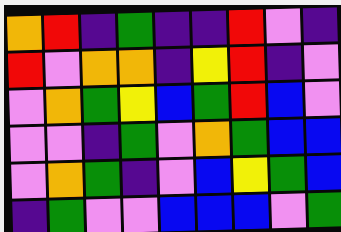[["orange", "red", "indigo", "green", "indigo", "indigo", "red", "violet", "indigo"], ["red", "violet", "orange", "orange", "indigo", "yellow", "red", "indigo", "violet"], ["violet", "orange", "green", "yellow", "blue", "green", "red", "blue", "violet"], ["violet", "violet", "indigo", "green", "violet", "orange", "green", "blue", "blue"], ["violet", "orange", "green", "indigo", "violet", "blue", "yellow", "green", "blue"], ["indigo", "green", "violet", "violet", "blue", "blue", "blue", "violet", "green"]]